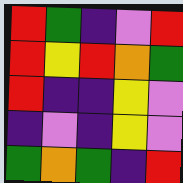[["red", "green", "indigo", "violet", "red"], ["red", "yellow", "red", "orange", "green"], ["red", "indigo", "indigo", "yellow", "violet"], ["indigo", "violet", "indigo", "yellow", "violet"], ["green", "orange", "green", "indigo", "red"]]